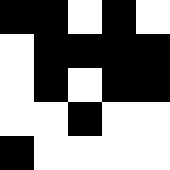[["black", "black", "white", "black", "white"], ["white", "black", "black", "black", "black"], ["white", "black", "white", "black", "black"], ["white", "white", "black", "white", "white"], ["black", "white", "white", "white", "white"]]